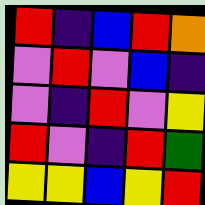[["red", "indigo", "blue", "red", "orange"], ["violet", "red", "violet", "blue", "indigo"], ["violet", "indigo", "red", "violet", "yellow"], ["red", "violet", "indigo", "red", "green"], ["yellow", "yellow", "blue", "yellow", "red"]]